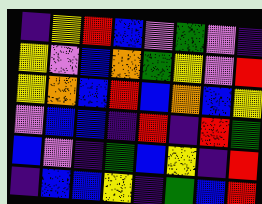[["indigo", "yellow", "red", "blue", "violet", "green", "violet", "indigo"], ["yellow", "violet", "blue", "orange", "green", "yellow", "violet", "red"], ["yellow", "orange", "blue", "red", "blue", "orange", "blue", "yellow"], ["violet", "blue", "blue", "indigo", "red", "indigo", "red", "green"], ["blue", "violet", "indigo", "green", "blue", "yellow", "indigo", "red"], ["indigo", "blue", "blue", "yellow", "indigo", "green", "blue", "red"]]